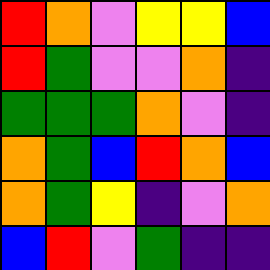[["red", "orange", "violet", "yellow", "yellow", "blue"], ["red", "green", "violet", "violet", "orange", "indigo"], ["green", "green", "green", "orange", "violet", "indigo"], ["orange", "green", "blue", "red", "orange", "blue"], ["orange", "green", "yellow", "indigo", "violet", "orange"], ["blue", "red", "violet", "green", "indigo", "indigo"]]